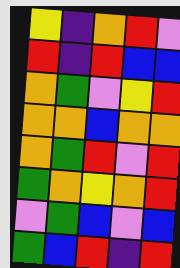[["yellow", "indigo", "orange", "red", "violet"], ["red", "indigo", "red", "blue", "blue"], ["orange", "green", "violet", "yellow", "red"], ["orange", "orange", "blue", "orange", "orange"], ["orange", "green", "red", "violet", "red"], ["green", "orange", "yellow", "orange", "red"], ["violet", "green", "blue", "violet", "blue"], ["green", "blue", "red", "indigo", "red"]]